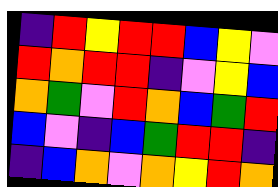[["indigo", "red", "yellow", "red", "red", "blue", "yellow", "violet"], ["red", "orange", "red", "red", "indigo", "violet", "yellow", "blue"], ["orange", "green", "violet", "red", "orange", "blue", "green", "red"], ["blue", "violet", "indigo", "blue", "green", "red", "red", "indigo"], ["indigo", "blue", "orange", "violet", "orange", "yellow", "red", "orange"]]